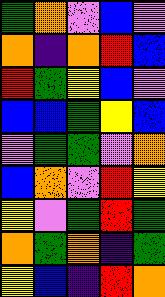[["green", "orange", "violet", "blue", "violet"], ["orange", "indigo", "orange", "red", "blue"], ["red", "green", "yellow", "blue", "violet"], ["blue", "blue", "green", "yellow", "blue"], ["violet", "green", "green", "violet", "orange"], ["blue", "orange", "violet", "red", "yellow"], ["yellow", "violet", "green", "red", "green"], ["orange", "green", "orange", "indigo", "green"], ["yellow", "blue", "indigo", "red", "orange"]]